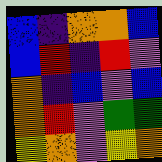[["blue", "indigo", "orange", "orange", "blue"], ["blue", "red", "indigo", "red", "violet"], ["orange", "indigo", "blue", "violet", "blue"], ["orange", "red", "violet", "green", "green"], ["yellow", "orange", "violet", "yellow", "orange"]]